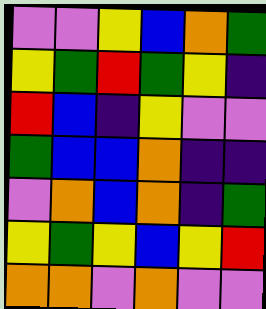[["violet", "violet", "yellow", "blue", "orange", "green"], ["yellow", "green", "red", "green", "yellow", "indigo"], ["red", "blue", "indigo", "yellow", "violet", "violet"], ["green", "blue", "blue", "orange", "indigo", "indigo"], ["violet", "orange", "blue", "orange", "indigo", "green"], ["yellow", "green", "yellow", "blue", "yellow", "red"], ["orange", "orange", "violet", "orange", "violet", "violet"]]